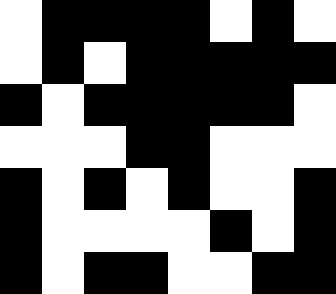[["white", "black", "black", "black", "black", "white", "black", "white"], ["white", "black", "white", "black", "black", "black", "black", "black"], ["black", "white", "black", "black", "black", "black", "black", "white"], ["white", "white", "white", "black", "black", "white", "white", "white"], ["black", "white", "black", "white", "black", "white", "white", "black"], ["black", "white", "white", "white", "white", "black", "white", "black"], ["black", "white", "black", "black", "white", "white", "black", "black"]]